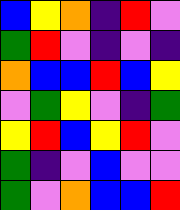[["blue", "yellow", "orange", "indigo", "red", "violet"], ["green", "red", "violet", "indigo", "violet", "indigo"], ["orange", "blue", "blue", "red", "blue", "yellow"], ["violet", "green", "yellow", "violet", "indigo", "green"], ["yellow", "red", "blue", "yellow", "red", "violet"], ["green", "indigo", "violet", "blue", "violet", "violet"], ["green", "violet", "orange", "blue", "blue", "red"]]